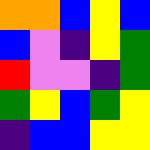[["orange", "orange", "blue", "yellow", "blue"], ["blue", "violet", "indigo", "yellow", "green"], ["red", "violet", "violet", "indigo", "green"], ["green", "yellow", "blue", "green", "yellow"], ["indigo", "blue", "blue", "yellow", "yellow"]]